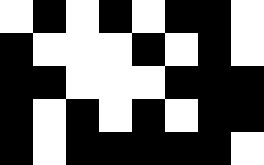[["white", "black", "white", "black", "white", "black", "black", "white"], ["black", "white", "white", "white", "black", "white", "black", "white"], ["black", "black", "white", "white", "white", "black", "black", "black"], ["black", "white", "black", "white", "black", "white", "black", "black"], ["black", "white", "black", "black", "black", "black", "black", "white"]]